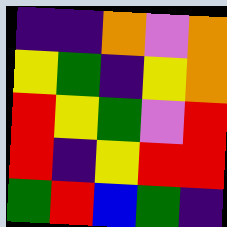[["indigo", "indigo", "orange", "violet", "orange"], ["yellow", "green", "indigo", "yellow", "orange"], ["red", "yellow", "green", "violet", "red"], ["red", "indigo", "yellow", "red", "red"], ["green", "red", "blue", "green", "indigo"]]